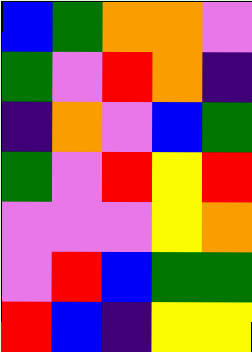[["blue", "green", "orange", "orange", "violet"], ["green", "violet", "red", "orange", "indigo"], ["indigo", "orange", "violet", "blue", "green"], ["green", "violet", "red", "yellow", "red"], ["violet", "violet", "violet", "yellow", "orange"], ["violet", "red", "blue", "green", "green"], ["red", "blue", "indigo", "yellow", "yellow"]]